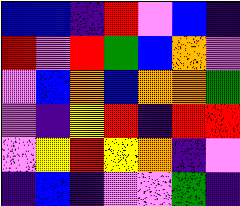[["blue", "blue", "indigo", "red", "violet", "blue", "indigo"], ["red", "violet", "red", "green", "blue", "orange", "violet"], ["violet", "blue", "orange", "blue", "orange", "orange", "green"], ["violet", "indigo", "yellow", "red", "indigo", "red", "red"], ["violet", "yellow", "red", "yellow", "orange", "indigo", "violet"], ["indigo", "blue", "indigo", "violet", "violet", "green", "indigo"]]